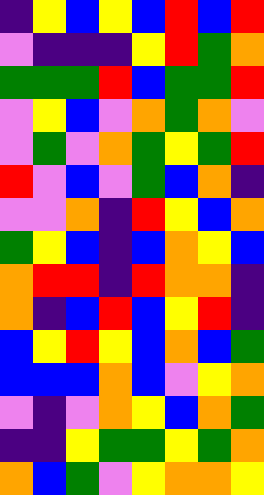[["indigo", "yellow", "blue", "yellow", "blue", "red", "blue", "red"], ["violet", "indigo", "indigo", "indigo", "yellow", "red", "green", "orange"], ["green", "green", "green", "red", "blue", "green", "green", "red"], ["violet", "yellow", "blue", "violet", "orange", "green", "orange", "violet"], ["violet", "green", "violet", "orange", "green", "yellow", "green", "red"], ["red", "violet", "blue", "violet", "green", "blue", "orange", "indigo"], ["violet", "violet", "orange", "indigo", "red", "yellow", "blue", "orange"], ["green", "yellow", "blue", "indigo", "blue", "orange", "yellow", "blue"], ["orange", "red", "red", "indigo", "red", "orange", "orange", "indigo"], ["orange", "indigo", "blue", "red", "blue", "yellow", "red", "indigo"], ["blue", "yellow", "red", "yellow", "blue", "orange", "blue", "green"], ["blue", "blue", "blue", "orange", "blue", "violet", "yellow", "orange"], ["violet", "indigo", "violet", "orange", "yellow", "blue", "orange", "green"], ["indigo", "indigo", "yellow", "green", "green", "yellow", "green", "orange"], ["orange", "blue", "green", "violet", "yellow", "orange", "orange", "yellow"]]